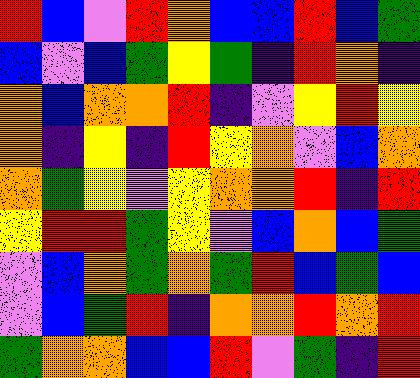[["red", "blue", "violet", "red", "orange", "blue", "blue", "red", "blue", "green"], ["blue", "violet", "blue", "green", "yellow", "green", "indigo", "red", "orange", "indigo"], ["orange", "blue", "orange", "orange", "red", "indigo", "violet", "yellow", "red", "yellow"], ["orange", "indigo", "yellow", "indigo", "red", "yellow", "orange", "violet", "blue", "orange"], ["orange", "green", "yellow", "violet", "yellow", "orange", "orange", "red", "indigo", "red"], ["yellow", "red", "red", "green", "yellow", "violet", "blue", "orange", "blue", "green"], ["violet", "blue", "orange", "green", "orange", "green", "red", "blue", "green", "blue"], ["violet", "blue", "green", "red", "indigo", "orange", "orange", "red", "orange", "red"], ["green", "orange", "orange", "blue", "blue", "red", "violet", "green", "indigo", "red"]]